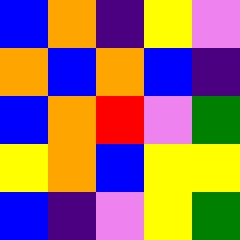[["blue", "orange", "indigo", "yellow", "violet"], ["orange", "blue", "orange", "blue", "indigo"], ["blue", "orange", "red", "violet", "green"], ["yellow", "orange", "blue", "yellow", "yellow"], ["blue", "indigo", "violet", "yellow", "green"]]